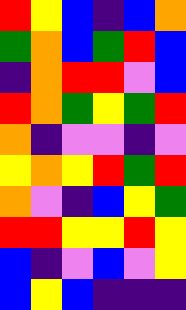[["red", "yellow", "blue", "indigo", "blue", "orange"], ["green", "orange", "blue", "green", "red", "blue"], ["indigo", "orange", "red", "red", "violet", "blue"], ["red", "orange", "green", "yellow", "green", "red"], ["orange", "indigo", "violet", "violet", "indigo", "violet"], ["yellow", "orange", "yellow", "red", "green", "red"], ["orange", "violet", "indigo", "blue", "yellow", "green"], ["red", "red", "yellow", "yellow", "red", "yellow"], ["blue", "indigo", "violet", "blue", "violet", "yellow"], ["blue", "yellow", "blue", "indigo", "indigo", "indigo"]]